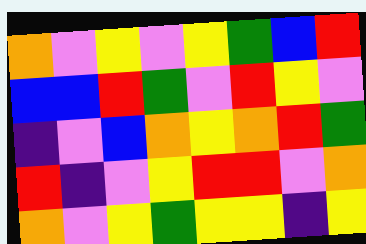[["orange", "violet", "yellow", "violet", "yellow", "green", "blue", "red"], ["blue", "blue", "red", "green", "violet", "red", "yellow", "violet"], ["indigo", "violet", "blue", "orange", "yellow", "orange", "red", "green"], ["red", "indigo", "violet", "yellow", "red", "red", "violet", "orange"], ["orange", "violet", "yellow", "green", "yellow", "yellow", "indigo", "yellow"]]